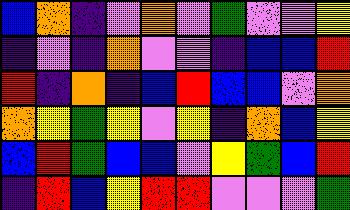[["blue", "orange", "indigo", "violet", "orange", "violet", "green", "violet", "violet", "yellow"], ["indigo", "violet", "indigo", "orange", "violet", "violet", "indigo", "blue", "blue", "red"], ["red", "indigo", "orange", "indigo", "blue", "red", "blue", "blue", "violet", "orange"], ["orange", "yellow", "green", "yellow", "violet", "yellow", "indigo", "orange", "blue", "yellow"], ["blue", "red", "green", "blue", "blue", "violet", "yellow", "green", "blue", "red"], ["indigo", "red", "blue", "yellow", "red", "red", "violet", "violet", "violet", "green"]]